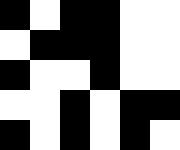[["black", "white", "black", "black", "white", "white"], ["white", "black", "black", "black", "white", "white"], ["black", "white", "white", "black", "white", "white"], ["white", "white", "black", "white", "black", "black"], ["black", "white", "black", "white", "black", "white"]]